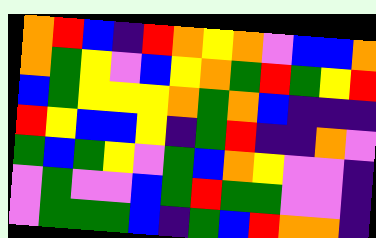[["orange", "red", "blue", "indigo", "red", "orange", "yellow", "orange", "violet", "blue", "blue", "orange"], ["orange", "green", "yellow", "violet", "blue", "yellow", "orange", "green", "red", "green", "yellow", "red"], ["blue", "green", "yellow", "yellow", "yellow", "orange", "green", "orange", "blue", "indigo", "indigo", "indigo"], ["red", "yellow", "blue", "blue", "yellow", "indigo", "green", "red", "indigo", "indigo", "orange", "violet"], ["green", "blue", "green", "yellow", "violet", "green", "blue", "orange", "yellow", "violet", "violet", "indigo"], ["violet", "green", "violet", "violet", "blue", "green", "red", "green", "green", "violet", "violet", "indigo"], ["violet", "green", "green", "green", "blue", "indigo", "green", "blue", "red", "orange", "orange", "indigo"]]